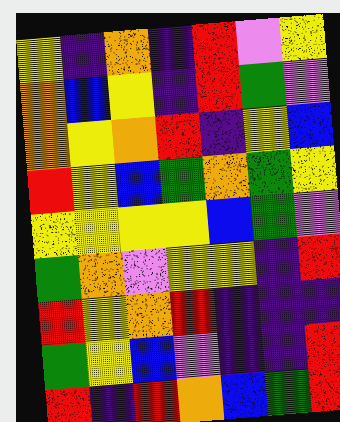[["yellow", "indigo", "orange", "indigo", "red", "violet", "yellow"], ["orange", "blue", "yellow", "indigo", "red", "green", "violet"], ["orange", "yellow", "orange", "red", "indigo", "yellow", "blue"], ["red", "yellow", "blue", "green", "orange", "green", "yellow"], ["yellow", "yellow", "yellow", "yellow", "blue", "green", "violet"], ["green", "orange", "violet", "yellow", "yellow", "indigo", "red"], ["red", "yellow", "orange", "red", "indigo", "indigo", "indigo"], ["green", "yellow", "blue", "violet", "indigo", "indigo", "red"], ["red", "indigo", "red", "orange", "blue", "green", "red"]]